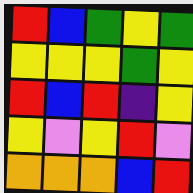[["red", "blue", "green", "yellow", "green"], ["yellow", "yellow", "yellow", "green", "yellow"], ["red", "blue", "red", "indigo", "yellow"], ["yellow", "violet", "yellow", "red", "violet"], ["orange", "orange", "orange", "blue", "red"]]